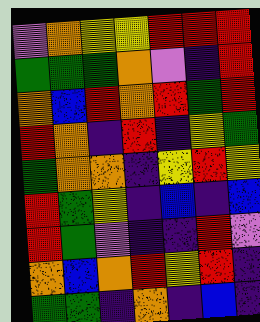[["violet", "orange", "yellow", "yellow", "red", "red", "red"], ["green", "green", "green", "orange", "violet", "indigo", "red"], ["orange", "blue", "red", "orange", "red", "green", "red"], ["red", "orange", "indigo", "red", "indigo", "yellow", "green"], ["green", "orange", "orange", "indigo", "yellow", "red", "yellow"], ["red", "green", "yellow", "indigo", "blue", "indigo", "blue"], ["red", "green", "violet", "indigo", "indigo", "red", "violet"], ["orange", "blue", "orange", "red", "yellow", "red", "indigo"], ["green", "green", "indigo", "orange", "indigo", "blue", "indigo"]]